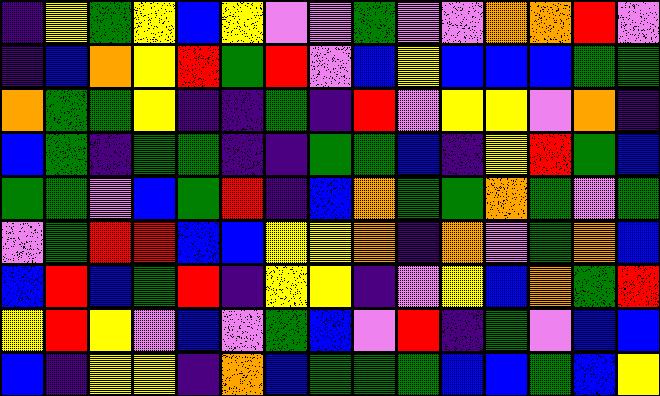[["indigo", "yellow", "green", "yellow", "blue", "yellow", "violet", "violet", "green", "violet", "violet", "orange", "orange", "red", "violet"], ["indigo", "blue", "orange", "yellow", "red", "green", "red", "violet", "blue", "yellow", "blue", "blue", "blue", "green", "green"], ["orange", "green", "green", "yellow", "indigo", "indigo", "green", "indigo", "red", "violet", "yellow", "yellow", "violet", "orange", "indigo"], ["blue", "green", "indigo", "green", "green", "indigo", "indigo", "green", "green", "blue", "indigo", "yellow", "red", "green", "blue"], ["green", "green", "violet", "blue", "green", "red", "indigo", "blue", "orange", "green", "green", "orange", "green", "violet", "green"], ["violet", "green", "red", "red", "blue", "blue", "yellow", "yellow", "orange", "indigo", "orange", "violet", "green", "orange", "blue"], ["blue", "red", "blue", "green", "red", "indigo", "yellow", "yellow", "indigo", "violet", "yellow", "blue", "orange", "green", "red"], ["yellow", "red", "yellow", "violet", "blue", "violet", "green", "blue", "violet", "red", "indigo", "green", "violet", "blue", "blue"], ["blue", "indigo", "yellow", "yellow", "indigo", "orange", "blue", "green", "green", "green", "blue", "blue", "green", "blue", "yellow"]]